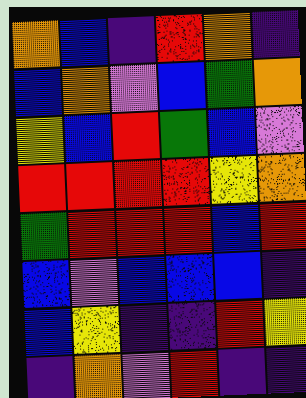[["orange", "blue", "indigo", "red", "orange", "indigo"], ["blue", "orange", "violet", "blue", "green", "orange"], ["yellow", "blue", "red", "green", "blue", "violet"], ["red", "red", "red", "red", "yellow", "orange"], ["green", "red", "red", "red", "blue", "red"], ["blue", "violet", "blue", "blue", "blue", "indigo"], ["blue", "yellow", "indigo", "indigo", "red", "yellow"], ["indigo", "orange", "violet", "red", "indigo", "indigo"]]